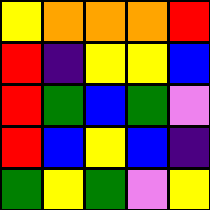[["yellow", "orange", "orange", "orange", "red"], ["red", "indigo", "yellow", "yellow", "blue"], ["red", "green", "blue", "green", "violet"], ["red", "blue", "yellow", "blue", "indigo"], ["green", "yellow", "green", "violet", "yellow"]]